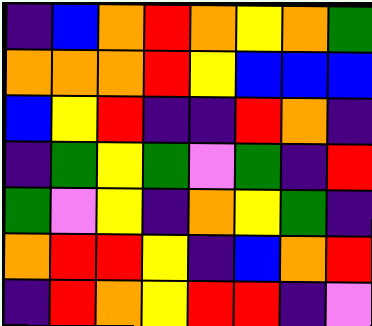[["indigo", "blue", "orange", "red", "orange", "yellow", "orange", "green"], ["orange", "orange", "orange", "red", "yellow", "blue", "blue", "blue"], ["blue", "yellow", "red", "indigo", "indigo", "red", "orange", "indigo"], ["indigo", "green", "yellow", "green", "violet", "green", "indigo", "red"], ["green", "violet", "yellow", "indigo", "orange", "yellow", "green", "indigo"], ["orange", "red", "red", "yellow", "indigo", "blue", "orange", "red"], ["indigo", "red", "orange", "yellow", "red", "red", "indigo", "violet"]]